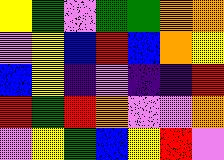[["yellow", "green", "violet", "green", "green", "orange", "orange"], ["violet", "yellow", "blue", "red", "blue", "orange", "yellow"], ["blue", "yellow", "indigo", "violet", "indigo", "indigo", "red"], ["red", "green", "red", "orange", "violet", "violet", "orange"], ["violet", "yellow", "green", "blue", "yellow", "red", "violet"]]